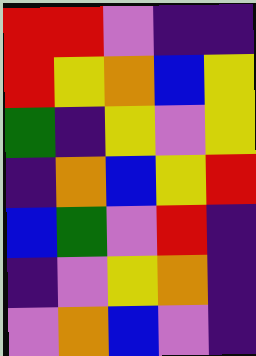[["red", "red", "violet", "indigo", "indigo"], ["red", "yellow", "orange", "blue", "yellow"], ["green", "indigo", "yellow", "violet", "yellow"], ["indigo", "orange", "blue", "yellow", "red"], ["blue", "green", "violet", "red", "indigo"], ["indigo", "violet", "yellow", "orange", "indigo"], ["violet", "orange", "blue", "violet", "indigo"]]